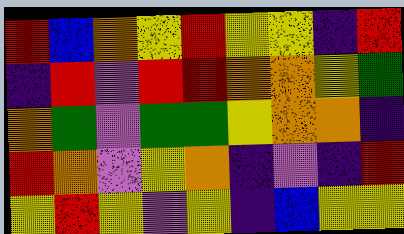[["red", "blue", "orange", "yellow", "red", "yellow", "yellow", "indigo", "red"], ["indigo", "red", "violet", "red", "red", "orange", "orange", "yellow", "green"], ["orange", "green", "violet", "green", "green", "yellow", "orange", "orange", "indigo"], ["red", "orange", "violet", "yellow", "orange", "indigo", "violet", "indigo", "red"], ["yellow", "red", "yellow", "violet", "yellow", "indigo", "blue", "yellow", "yellow"]]